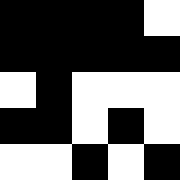[["black", "black", "black", "black", "white"], ["black", "black", "black", "black", "black"], ["white", "black", "white", "white", "white"], ["black", "black", "white", "black", "white"], ["white", "white", "black", "white", "black"]]